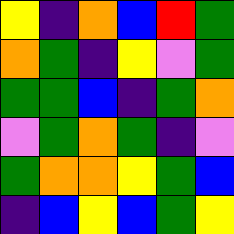[["yellow", "indigo", "orange", "blue", "red", "green"], ["orange", "green", "indigo", "yellow", "violet", "green"], ["green", "green", "blue", "indigo", "green", "orange"], ["violet", "green", "orange", "green", "indigo", "violet"], ["green", "orange", "orange", "yellow", "green", "blue"], ["indigo", "blue", "yellow", "blue", "green", "yellow"]]